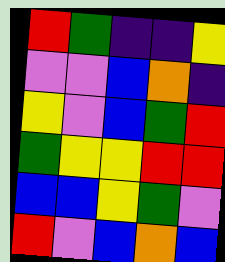[["red", "green", "indigo", "indigo", "yellow"], ["violet", "violet", "blue", "orange", "indigo"], ["yellow", "violet", "blue", "green", "red"], ["green", "yellow", "yellow", "red", "red"], ["blue", "blue", "yellow", "green", "violet"], ["red", "violet", "blue", "orange", "blue"]]